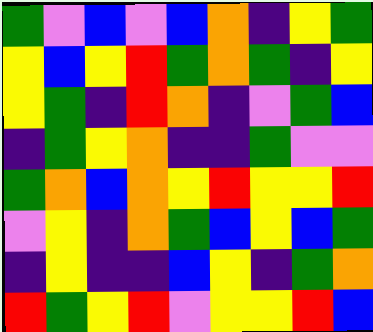[["green", "violet", "blue", "violet", "blue", "orange", "indigo", "yellow", "green"], ["yellow", "blue", "yellow", "red", "green", "orange", "green", "indigo", "yellow"], ["yellow", "green", "indigo", "red", "orange", "indigo", "violet", "green", "blue"], ["indigo", "green", "yellow", "orange", "indigo", "indigo", "green", "violet", "violet"], ["green", "orange", "blue", "orange", "yellow", "red", "yellow", "yellow", "red"], ["violet", "yellow", "indigo", "orange", "green", "blue", "yellow", "blue", "green"], ["indigo", "yellow", "indigo", "indigo", "blue", "yellow", "indigo", "green", "orange"], ["red", "green", "yellow", "red", "violet", "yellow", "yellow", "red", "blue"]]